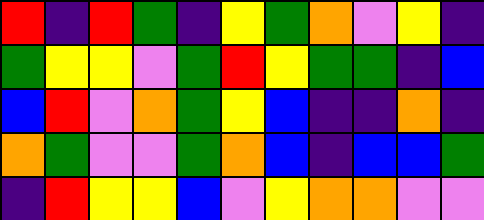[["red", "indigo", "red", "green", "indigo", "yellow", "green", "orange", "violet", "yellow", "indigo"], ["green", "yellow", "yellow", "violet", "green", "red", "yellow", "green", "green", "indigo", "blue"], ["blue", "red", "violet", "orange", "green", "yellow", "blue", "indigo", "indigo", "orange", "indigo"], ["orange", "green", "violet", "violet", "green", "orange", "blue", "indigo", "blue", "blue", "green"], ["indigo", "red", "yellow", "yellow", "blue", "violet", "yellow", "orange", "orange", "violet", "violet"]]